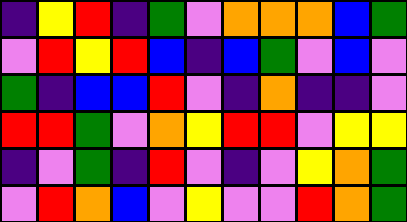[["indigo", "yellow", "red", "indigo", "green", "violet", "orange", "orange", "orange", "blue", "green"], ["violet", "red", "yellow", "red", "blue", "indigo", "blue", "green", "violet", "blue", "violet"], ["green", "indigo", "blue", "blue", "red", "violet", "indigo", "orange", "indigo", "indigo", "violet"], ["red", "red", "green", "violet", "orange", "yellow", "red", "red", "violet", "yellow", "yellow"], ["indigo", "violet", "green", "indigo", "red", "violet", "indigo", "violet", "yellow", "orange", "green"], ["violet", "red", "orange", "blue", "violet", "yellow", "violet", "violet", "red", "orange", "green"]]